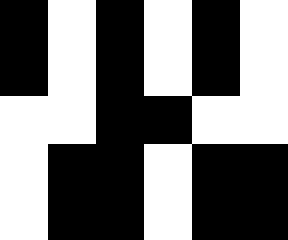[["black", "white", "black", "white", "black", "white"], ["black", "white", "black", "white", "black", "white"], ["white", "white", "black", "black", "white", "white"], ["white", "black", "black", "white", "black", "black"], ["white", "black", "black", "white", "black", "black"]]